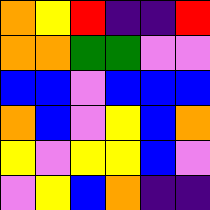[["orange", "yellow", "red", "indigo", "indigo", "red"], ["orange", "orange", "green", "green", "violet", "violet"], ["blue", "blue", "violet", "blue", "blue", "blue"], ["orange", "blue", "violet", "yellow", "blue", "orange"], ["yellow", "violet", "yellow", "yellow", "blue", "violet"], ["violet", "yellow", "blue", "orange", "indigo", "indigo"]]